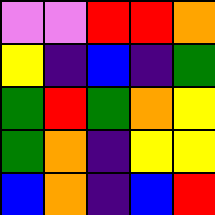[["violet", "violet", "red", "red", "orange"], ["yellow", "indigo", "blue", "indigo", "green"], ["green", "red", "green", "orange", "yellow"], ["green", "orange", "indigo", "yellow", "yellow"], ["blue", "orange", "indigo", "blue", "red"]]